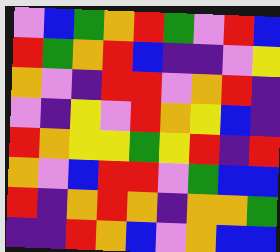[["violet", "blue", "green", "orange", "red", "green", "violet", "red", "blue"], ["red", "green", "orange", "red", "blue", "indigo", "indigo", "violet", "yellow"], ["orange", "violet", "indigo", "red", "red", "violet", "orange", "red", "indigo"], ["violet", "indigo", "yellow", "violet", "red", "orange", "yellow", "blue", "indigo"], ["red", "orange", "yellow", "yellow", "green", "yellow", "red", "indigo", "red"], ["orange", "violet", "blue", "red", "red", "violet", "green", "blue", "blue"], ["red", "indigo", "orange", "red", "orange", "indigo", "orange", "orange", "green"], ["indigo", "indigo", "red", "orange", "blue", "violet", "orange", "blue", "blue"]]